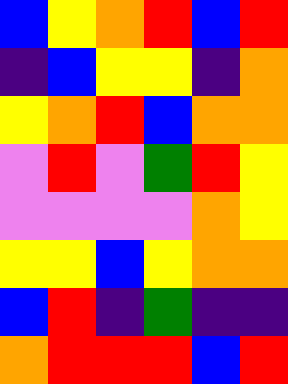[["blue", "yellow", "orange", "red", "blue", "red"], ["indigo", "blue", "yellow", "yellow", "indigo", "orange"], ["yellow", "orange", "red", "blue", "orange", "orange"], ["violet", "red", "violet", "green", "red", "yellow"], ["violet", "violet", "violet", "violet", "orange", "yellow"], ["yellow", "yellow", "blue", "yellow", "orange", "orange"], ["blue", "red", "indigo", "green", "indigo", "indigo"], ["orange", "red", "red", "red", "blue", "red"]]